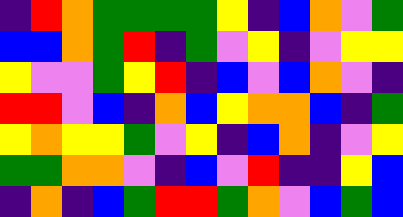[["indigo", "red", "orange", "green", "green", "green", "green", "yellow", "indigo", "blue", "orange", "violet", "green"], ["blue", "blue", "orange", "green", "red", "indigo", "green", "violet", "yellow", "indigo", "violet", "yellow", "yellow"], ["yellow", "violet", "violet", "green", "yellow", "red", "indigo", "blue", "violet", "blue", "orange", "violet", "indigo"], ["red", "red", "violet", "blue", "indigo", "orange", "blue", "yellow", "orange", "orange", "blue", "indigo", "green"], ["yellow", "orange", "yellow", "yellow", "green", "violet", "yellow", "indigo", "blue", "orange", "indigo", "violet", "yellow"], ["green", "green", "orange", "orange", "violet", "indigo", "blue", "violet", "red", "indigo", "indigo", "yellow", "blue"], ["indigo", "orange", "indigo", "blue", "green", "red", "red", "green", "orange", "violet", "blue", "green", "blue"]]